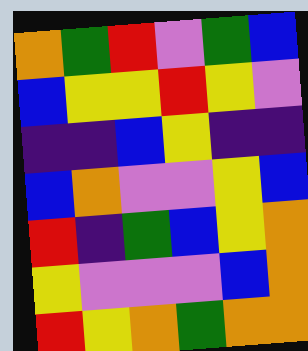[["orange", "green", "red", "violet", "green", "blue"], ["blue", "yellow", "yellow", "red", "yellow", "violet"], ["indigo", "indigo", "blue", "yellow", "indigo", "indigo"], ["blue", "orange", "violet", "violet", "yellow", "blue"], ["red", "indigo", "green", "blue", "yellow", "orange"], ["yellow", "violet", "violet", "violet", "blue", "orange"], ["red", "yellow", "orange", "green", "orange", "orange"]]